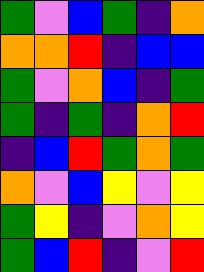[["green", "violet", "blue", "green", "indigo", "orange"], ["orange", "orange", "red", "indigo", "blue", "blue"], ["green", "violet", "orange", "blue", "indigo", "green"], ["green", "indigo", "green", "indigo", "orange", "red"], ["indigo", "blue", "red", "green", "orange", "green"], ["orange", "violet", "blue", "yellow", "violet", "yellow"], ["green", "yellow", "indigo", "violet", "orange", "yellow"], ["green", "blue", "red", "indigo", "violet", "red"]]